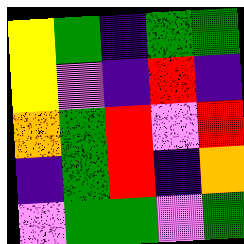[["yellow", "green", "indigo", "green", "green"], ["yellow", "violet", "indigo", "red", "indigo"], ["orange", "green", "red", "violet", "red"], ["indigo", "green", "red", "indigo", "orange"], ["violet", "green", "green", "violet", "green"]]